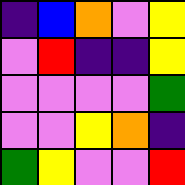[["indigo", "blue", "orange", "violet", "yellow"], ["violet", "red", "indigo", "indigo", "yellow"], ["violet", "violet", "violet", "violet", "green"], ["violet", "violet", "yellow", "orange", "indigo"], ["green", "yellow", "violet", "violet", "red"]]